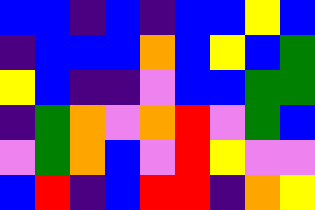[["blue", "blue", "indigo", "blue", "indigo", "blue", "blue", "yellow", "blue"], ["indigo", "blue", "blue", "blue", "orange", "blue", "yellow", "blue", "green"], ["yellow", "blue", "indigo", "indigo", "violet", "blue", "blue", "green", "green"], ["indigo", "green", "orange", "violet", "orange", "red", "violet", "green", "blue"], ["violet", "green", "orange", "blue", "violet", "red", "yellow", "violet", "violet"], ["blue", "red", "indigo", "blue", "red", "red", "indigo", "orange", "yellow"]]